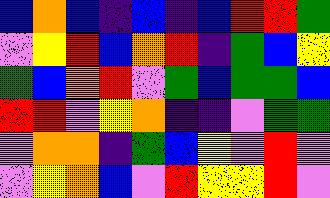[["blue", "orange", "blue", "indigo", "blue", "indigo", "blue", "red", "red", "green"], ["violet", "yellow", "red", "blue", "orange", "red", "indigo", "green", "blue", "yellow"], ["green", "blue", "orange", "red", "violet", "green", "blue", "green", "green", "blue"], ["red", "red", "violet", "yellow", "orange", "indigo", "indigo", "violet", "green", "green"], ["violet", "orange", "orange", "indigo", "green", "blue", "yellow", "violet", "red", "violet"], ["violet", "yellow", "orange", "blue", "violet", "red", "yellow", "yellow", "red", "violet"]]